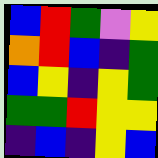[["blue", "red", "green", "violet", "yellow"], ["orange", "red", "blue", "indigo", "green"], ["blue", "yellow", "indigo", "yellow", "green"], ["green", "green", "red", "yellow", "yellow"], ["indigo", "blue", "indigo", "yellow", "blue"]]